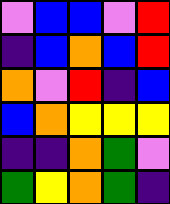[["violet", "blue", "blue", "violet", "red"], ["indigo", "blue", "orange", "blue", "red"], ["orange", "violet", "red", "indigo", "blue"], ["blue", "orange", "yellow", "yellow", "yellow"], ["indigo", "indigo", "orange", "green", "violet"], ["green", "yellow", "orange", "green", "indigo"]]